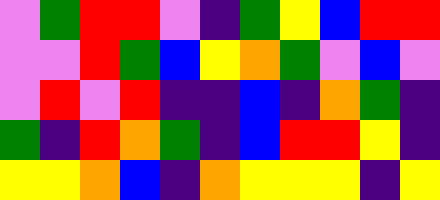[["violet", "green", "red", "red", "violet", "indigo", "green", "yellow", "blue", "red", "red"], ["violet", "violet", "red", "green", "blue", "yellow", "orange", "green", "violet", "blue", "violet"], ["violet", "red", "violet", "red", "indigo", "indigo", "blue", "indigo", "orange", "green", "indigo"], ["green", "indigo", "red", "orange", "green", "indigo", "blue", "red", "red", "yellow", "indigo"], ["yellow", "yellow", "orange", "blue", "indigo", "orange", "yellow", "yellow", "yellow", "indigo", "yellow"]]